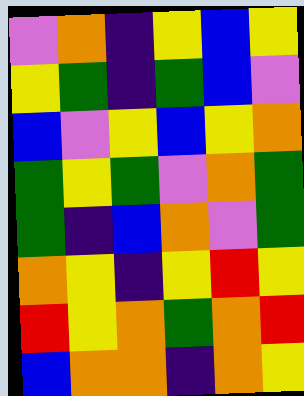[["violet", "orange", "indigo", "yellow", "blue", "yellow"], ["yellow", "green", "indigo", "green", "blue", "violet"], ["blue", "violet", "yellow", "blue", "yellow", "orange"], ["green", "yellow", "green", "violet", "orange", "green"], ["green", "indigo", "blue", "orange", "violet", "green"], ["orange", "yellow", "indigo", "yellow", "red", "yellow"], ["red", "yellow", "orange", "green", "orange", "red"], ["blue", "orange", "orange", "indigo", "orange", "yellow"]]